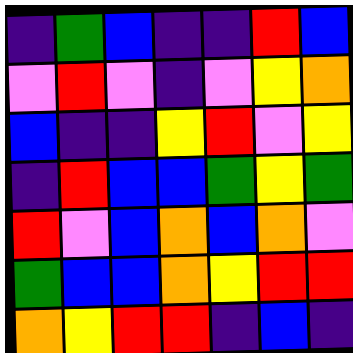[["indigo", "green", "blue", "indigo", "indigo", "red", "blue"], ["violet", "red", "violet", "indigo", "violet", "yellow", "orange"], ["blue", "indigo", "indigo", "yellow", "red", "violet", "yellow"], ["indigo", "red", "blue", "blue", "green", "yellow", "green"], ["red", "violet", "blue", "orange", "blue", "orange", "violet"], ["green", "blue", "blue", "orange", "yellow", "red", "red"], ["orange", "yellow", "red", "red", "indigo", "blue", "indigo"]]